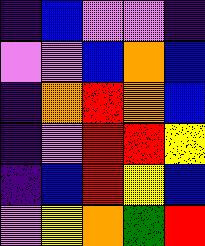[["indigo", "blue", "violet", "violet", "indigo"], ["violet", "violet", "blue", "orange", "blue"], ["indigo", "orange", "red", "orange", "blue"], ["indigo", "violet", "red", "red", "yellow"], ["indigo", "blue", "red", "yellow", "blue"], ["violet", "yellow", "orange", "green", "red"]]